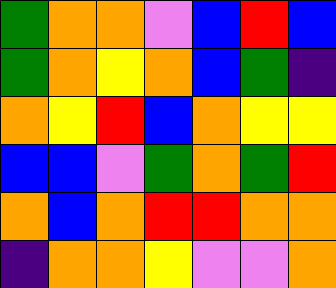[["green", "orange", "orange", "violet", "blue", "red", "blue"], ["green", "orange", "yellow", "orange", "blue", "green", "indigo"], ["orange", "yellow", "red", "blue", "orange", "yellow", "yellow"], ["blue", "blue", "violet", "green", "orange", "green", "red"], ["orange", "blue", "orange", "red", "red", "orange", "orange"], ["indigo", "orange", "orange", "yellow", "violet", "violet", "orange"]]